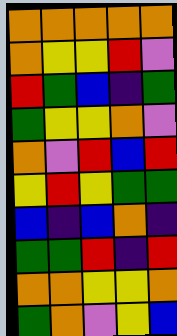[["orange", "orange", "orange", "orange", "orange"], ["orange", "yellow", "yellow", "red", "violet"], ["red", "green", "blue", "indigo", "green"], ["green", "yellow", "yellow", "orange", "violet"], ["orange", "violet", "red", "blue", "red"], ["yellow", "red", "yellow", "green", "green"], ["blue", "indigo", "blue", "orange", "indigo"], ["green", "green", "red", "indigo", "red"], ["orange", "orange", "yellow", "yellow", "orange"], ["green", "orange", "violet", "yellow", "blue"]]